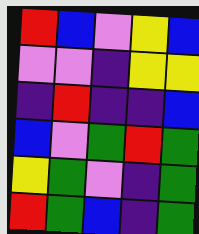[["red", "blue", "violet", "yellow", "blue"], ["violet", "violet", "indigo", "yellow", "yellow"], ["indigo", "red", "indigo", "indigo", "blue"], ["blue", "violet", "green", "red", "green"], ["yellow", "green", "violet", "indigo", "green"], ["red", "green", "blue", "indigo", "green"]]